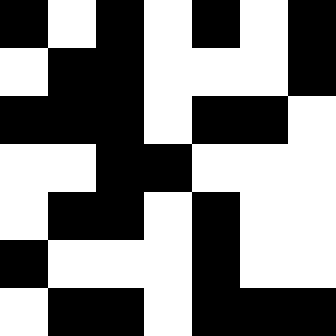[["black", "white", "black", "white", "black", "white", "black"], ["white", "black", "black", "white", "white", "white", "black"], ["black", "black", "black", "white", "black", "black", "white"], ["white", "white", "black", "black", "white", "white", "white"], ["white", "black", "black", "white", "black", "white", "white"], ["black", "white", "white", "white", "black", "white", "white"], ["white", "black", "black", "white", "black", "black", "black"]]